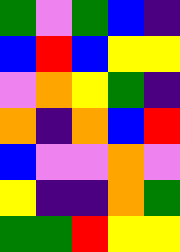[["green", "violet", "green", "blue", "indigo"], ["blue", "red", "blue", "yellow", "yellow"], ["violet", "orange", "yellow", "green", "indigo"], ["orange", "indigo", "orange", "blue", "red"], ["blue", "violet", "violet", "orange", "violet"], ["yellow", "indigo", "indigo", "orange", "green"], ["green", "green", "red", "yellow", "yellow"]]